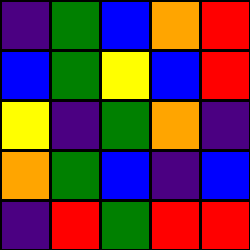[["indigo", "green", "blue", "orange", "red"], ["blue", "green", "yellow", "blue", "red"], ["yellow", "indigo", "green", "orange", "indigo"], ["orange", "green", "blue", "indigo", "blue"], ["indigo", "red", "green", "red", "red"]]